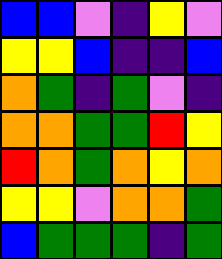[["blue", "blue", "violet", "indigo", "yellow", "violet"], ["yellow", "yellow", "blue", "indigo", "indigo", "blue"], ["orange", "green", "indigo", "green", "violet", "indigo"], ["orange", "orange", "green", "green", "red", "yellow"], ["red", "orange", "green", "orange", "yellow", "orange"], ["yellow", "yellow", "violet", "orange", "orange", "green"], ["blue", "green", "green", "green", "indigo", "green"]]